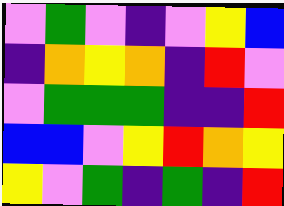[["violet", "green", "violet", "indigo", "violet", "yellow", "blue"], ["indigo", "orange", "yellow", "orange", "indigo", "red", "violet"], ["violet", "green", "green", "green", "indigo", "indigo", "red"], ["blue", "blue", "violet", "yellow", "red", "orange", "yellow"], ["yellow", "violet", "green", "indigo", "green", "indigo", "red"]]